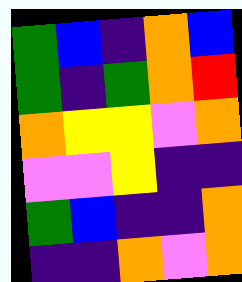[["green", "blue", "indigo", "orange", "blue"], ["green", "indigo", "green", "orange", "red"], ["orange", "yellow", "yellow", "violet", "orange"], ["violet", "violet", "yellow", "indigo", "indigo"], ["green", "blue", "indigo", "indigo", "orange"], ["indigo", "indigo", "orange", "violet", "orange"]]